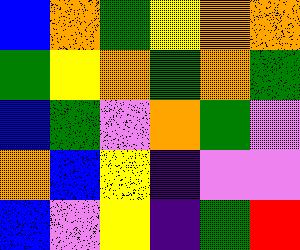[["blue", "orange", "green", "yellow", "orange", "orange"], ["green", "yellow", "orange", "green", "orange", "green"], ["blue", "green", "violet", "orange", "green", "violet"], ["orange", "blue", "yellow", "indigo", "violet", "violet"], ["blue", "violet", "yellow", "indigo", "green", "red"]]